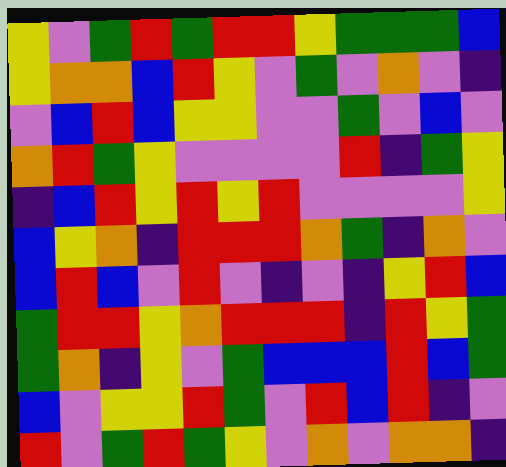[["yellow", "violet", "green", "red", "green", "red", "red", "yellow", "green", "green", "green", "blue"], ["yellow", "orange", "orange", "blue", "red", "yellow", "violet", "green", "violet", "orange", "violet", "indigo"], ["violet", "blue", "red", "blue", "yellow", "yellow", "violet", "violet", "green", "violet", "blue", "violet"], ["orange", "red", "green", "yellow", "violet", "violet", "violet", "violet", "red", "indigo", "green", "yellow"], ["indigo", "blue", "red", "yellow", "red", "yellow", "red", "violet", "violet", "violet", "violet", "yellow"], ["blue", "yellow", "orange", "indigo", "red", "red", "red", "orange", "green", "indigo", "orange", "violet"], ["blue", "red", "blue", "violet", "red", "violet", "indigo", "violet", "indigo", "yellow", "red", "blue"], ["green", "red", "red", "yellow", "orange", "red", "red", "red", "indigo", "red", "yellow", "green"], ["green", "orange", "indigo", "yellow", "violet", "green", "blue", "blue", "blue", "red", "blue", "green"], ["blue", "violet", "yellow", "yellow", "red", "green", "violet", "red", "blue", "red", "indigo", "violet"], ["red", "violet", "green", "red", "green", "yellow", "violet", "orange", "violet", "orange", "orange", "indigo"]]